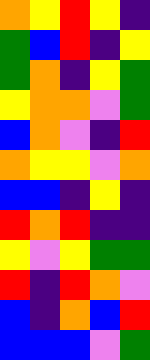[["orange", "yellow", "red", "yellow", "indigo"], ["green", "blue", "red", "indigo", "yellow"], ["green", "orange", "indigo", "yellow", "green"], ["yellow", "orange", "orange", "violet", "green"], ["blue", "orange", "violet", "indigo", "red"], ["orange", "yellow", "yellow", "violet", "orange"], ["blue", "blue", "indigo", "yellow", "indigo"], ["red", "orange", "red", "indigo", "indigo"], ["yellow", "violet", "yellow", "green", "green"], ["red", "indigo", "red", "orange", "violet"], ["blue", "indigo", "orange", "blue", "red"], ["blue", "blue", "blue", "violet", "green"]]